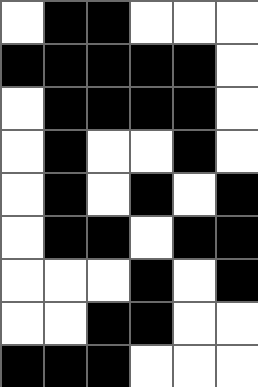[["white", "black", "black", "white", "white", "white"], ["black", "black", "black", "black", "black", "white"], ["white", "black", "black", "black", "black", "white"], ["white", "black", "white", "white", "black", "white"], ["white", "black", "white", "black", "white", "black"], ["white", "black", "black", "white", "black", "black"], ["white", "white", "white", "black", "white", "black"], ["white", "white", "black", "black", "white", "white"], ["black", "black", "black", "white", "white", "white"]]